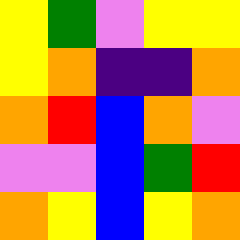[["yellow", "green", "violet", "yellow", "yellow"], ["yellow", "orange", "indigo", "indigo", "orange"], ["orange", "red", "blue", "orange", "violet"], ["violet", "violet", "blue", "green", "red"], ["orange", "yellow", "blue", "yellow", "orange"]]